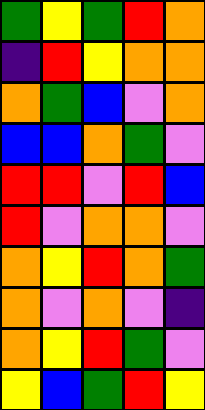[["green", "yellow", "green", "red", "orange"], ["indigo", "red", "yellow", "orange", "orange"], ["orange", "green", "blue", "violet", "orange"], ["blue", "blue", "orange", "green", "violet"], ["red", "red", "violet", "red", "blue"], ["red", "violet", "orange", "orange", "violet"], ["orange", "yellow", "red", "orange", "green"], ["orange", "violet", "orange", "violet", "indigo"], ["orange", "yellow", "red", "green", "violet"], ["yellow", "blue", "green", "red", "yellow"]]